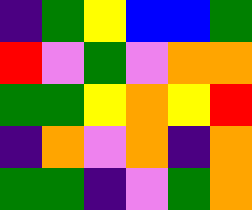[["indigo", "green", "yellow", "blue", "blue", "green"], ["red", "violet", "green", "violet", "orange", "orange"], ["green", "green", "yellow", "orange", "yellow", "red"], ["indigo", "orange", "violet", "orange", "indigo", "orange"], ["green", "green", "indigo", "violet", "green", "orange"]]